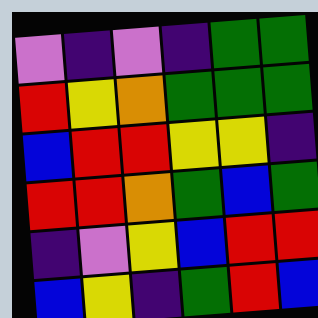[["violet", "indigo", "violet", "indigo", "green", "green"], ["red", "yellow", "orange", "green", "green", "green"], ["blue", "red", "red", "yellow", "yellow", "indigo"], ["red", "red", "orange", "green", "blue", "green"], ["indigo", "violet", "yellow", "blue", "red", "red"], ["blue", "yellow", "indigo", "green", "red", "blue"]]